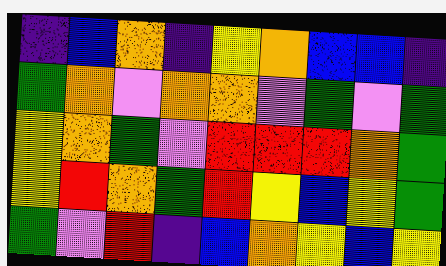[["indigo", "blue", "orange", "indigo", "yellow", "orange", "blue", "blue", "indigo"], ["green", "orange", "violet", "orange", "orange", "violet", "green", "violet", "green"], ["yellow", "orange", "green", "violet", "red", "red", "red", "orange", "green"], ["yellow", "red", "orange", "green", "red", "yellow", "blue", "yellow", "green"], ["green", "violet", "red", "indigo", "blue", "orange", "yellow", "blue", "yellow"]]